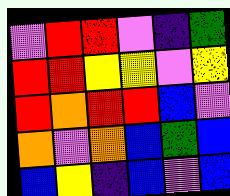[["violet", "red", "red", "violet", "indigo", "green"], ["red", "red", "yellow", "yellow", "violet", "yellow"], ["red", "orange", "red", "red", "blue", "violet"], ["orange", "violet", "orange", "blue", "green", "blue"], ["blue", "yellow", "indigo", "blue", "violet", "blue"]]